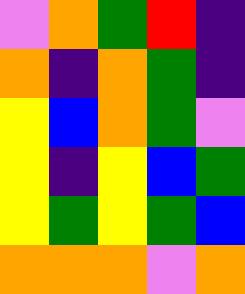[["violet", "orange", "green", "red", "indigo"], ["orange", "indigo", "orange", "green", "indigo"], ["yellow", "blue", "orange", "green", "violet"], ["yellow", "indigo", "yellow", "blue", "green"], ["yellow", "green", "yellow", "green", "blue"], ["orange", "orange", "orange", "violet", "orange"]]